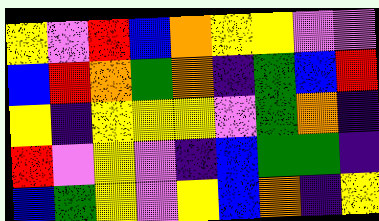[["yellow", "violet", "red", "blue", "orange", "yellow", "yellow", "violet", "violet"], ["blue", "red", "orange", "green", "orange", "indigo", "green", "blue", "red"], ["yellow", "indigo", "yellow", "yellow", "yellow", "violet", "green", "orange", "indigo"], ["red", "violet", "yellow", "violet", "indigo", "blue", "green", "green", "indigo"], ["blue", "green", "yellow", "violet", "yellow", "blue", "orange", "indigo", "yellow"]]